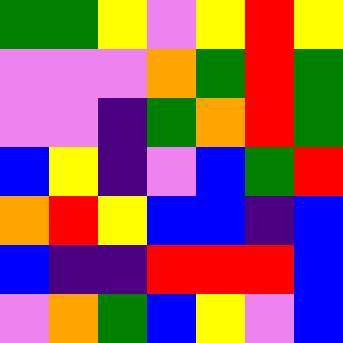[["green", "green", "yellow", "violet", "yellow", "red", "yellow"], ["violet", "violet", "violet", "orange", "green", "red", "green"], ["violet", "violet", "indigo", "green", "orange", "red", "green"], ["blue", "yellow", "indigo", "violet", "blue", "green", "red"], ["orange", "red", "yellow", "blue", "blue", "indigo", "blue"], ["blue", "indigo", "indigo", "red", "red", "red", "blue"], ["violet", "orange", "green", "blue", "yellow", "violet", "blue"]]